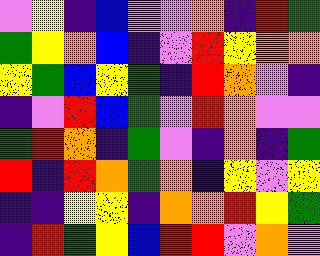[["violet", "yellow", "indigo", "blue", "violet", "violet", "orange", "indigo", "red", "green"], ["green", "yellow", "orange", "blue", "indigo", "violet", "red", "yellow", "orange", "orange"], ["yellow", "green", "blue", "yellow", "green", "indigo", "red", "orange", "violet", "indigo"], ["indigo", "violet", "red", "blue", "green", "violet", "red", "orange", "violet", "violet"], ["green", "red", "orange", "indigo", "green", "violet", "indigo", "orange", "indigo", "green"], ["red", "indigo", "red", "orange", "green", "orange", "indigo", "yellow", "violet", "yellow"], ["indigo", "indigo", "yellow", "yellow", "indigo", "orange", "orange", "red", "yellow", "green"], ["indigo", "red", "green", "yellow", "blue", "red", "red", "violet", "orange", "violet"]]